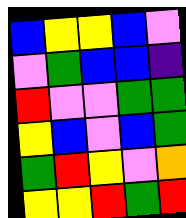[["blue", "yellow", "yellow", "blue", "violet"], ["violet", "green", "blue", "blue", "indigo"], ["red", "violet", "violet", "green", "green"], ["yellow", "blue", "violet", "blue", "green"], ["green", "red", "yellow", "violet", "orange"], ["yellow", "yellow", "red", "green", "red"]]